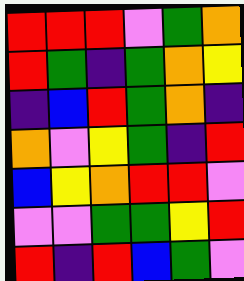[["red", "red", "red", "violet", "green", "orange"], ["red", "green", "indigo", "green", "orange", "yellow"], ["indigo", "blue", "red", "green", "orange", "indigo"], ["orange", "violet", "yellow", "green", "indigo", "red"], ["blue", "yellow", "orange", "red", "red", "violet"], ["violet", "violet", "green", "green", "yellow", "red"], ["red", "indigo", "red", "blue", "green", "violet"]]